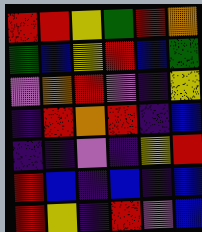[["red", "red", "yellow", "green", "red", "orange"], ["green", "blue", "yellow", "red", "blue", "green"], ["violet", "orange", "red", "violet", "indigo", "yellow"], ["indigo", "red", "orange", "red", "indigo", "blue"], ["indigo", "indigo", "violet", "indigo", "yellow", "red"], ["red", "blue", "indigo", "blue", "indigo", "blue"], ["red", "yellow", "indigo", "red", "violet", "blue"]]